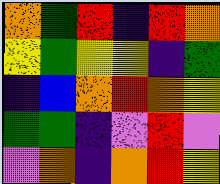[["orange", "green", "red", "indigo", "red", "orange"], ["yellow", "green", "yellow", "yellow", "indigo", "green"], ["indigo", "blue", "orange", "red", "orange", "yellow"], ["green", "green", "indigo", "violet", "red", "violet"], ["violet", "orange", "indigo", "orange", "red", "yellow"]]